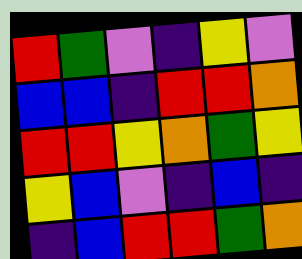[["red", "green", "violet", "indigo", "yellow", "violet"], ["blue", "blue", "indigo", "red", "red", "orange"], ["red", "red", "yellow", "orange", "green", "yellow"], ["yellow", "blue", "violet", "indigo", "blue", "indigo"], ["indigo", "blue", "red", "red", "green", "orange"]]